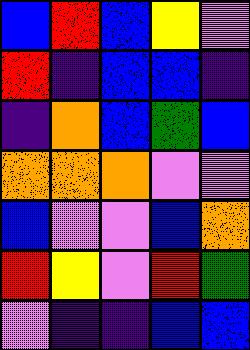[["blue", "red", "blue", "yellow", "violet"], ["red", "indigo", "blue", "blue", "indigo"], ["indigo", "orange", "blue", "green", "blue"], ["orange", "orange", "orange", "violet", "violet"], ["blue", "violet", "violet", "blue", "orange"], ["red", "yellow", "violet", "red", "green"], ["violet", "indigo", "indigo", "blue", "blue"]]